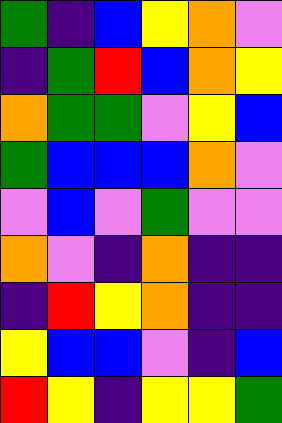[["green", "indigo", "blue", "yellow", "orange", "violet"], ["indigo", "green", "red", "blue", "orange", "yellow"], ["orange", "green", "green", "violet", "yellow", "blue"], ["green", "blue", "blue", "blue", "orange", "violet"], ["violet", "blue", "violet", "green", "violet", "violet"], ["orange", "violet", "indigo", "orange", "indigo", "indigo"], ["indigo", "red", "yellow", "orange", "indigo", "indigo"], ["yellow", "blue", "blue", "violet", "indigo", "blue"], ["red", "yellow", "indigo", "yellow", "yellow", "green"]]